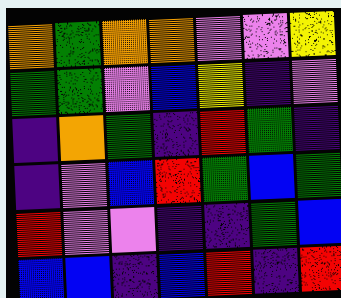[["orange", "green", "orange", "orange", "violet", "violet", "yellow"], ["green", "green", "violet", "blue", "yellow", "indigo", "violet"], ["indigo", "orange", "green", "indigo", "red", "green", "indigo"], ["indigo", "violet", "blue", "red", "green", "blue", "green"], ["red", "violet", "violet", "indigo", "indigo", "green", "blue"], ["blue", "blue", "indigo", "blue", "red", "indigo", "red"]]